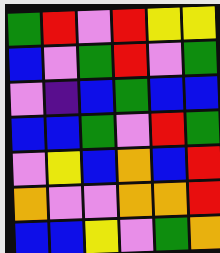[["green", "red", "violet", "red", "yellow", "yellow"], ["blue", "violet", "green", "red", "violet", "green"], ["violet", "indigo", "blue", "green", "blue", "blue"], ["blue", "blue", "green", "violet", "red", "green"], ["violet", "yellow", "blue", "orange", "blue", "red"], ["orange", "violet", "violet", "orange", "orange", "red"], ["blue", "blue", "yellow", "violet", "green", "orange"]]